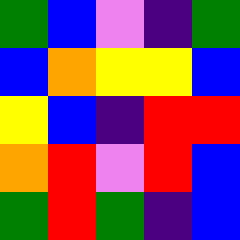[["green", "blue", "violet", "indigo", "green"], ["blue", "orange", "yellow", "yellow", "blue"], ["yellow", "blue", "indigo", "red", "red"], ["orange", "red", "violet", "red", "blue"], ["green", "red", "green", "indigo", "blue"]]